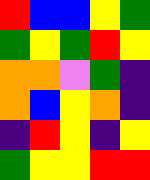[["red", "blue", "blue", "yellow", "green"], ["green", "yellow", "green", "red", "yellow"], ["orange", "orange", "violet", "green", "indigo"], ["orange", "blue", "yellow", "orange", "indigo"], ["indigo", "red", "yellow", "indigo", "yellow"], ["green", "yellow", "yellow", "red", "red"]]